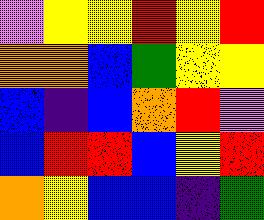[["violet", "yellow", "yellow", "red", "yellow", "red"], ["orange", "orange", "blue", "green", "yellow", "yellow"], ["blue", "indigo", "blue", "orange", "red", "violet"], ["blue", "red", "red", "blue", "yellow", "red"], ["orange", "yellow", "blue", "blue", "indigo", "green"]]